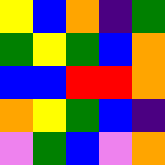[["yellow", "blue", "orange", "indigo", "green"], ["green", "yellow", "green", "blue", "orange"], ["blue", "blue", "red", "red", "orange"], ["orange", "yellow", "green", "blue", "indigo"], ["violet", "green", "blue", "violet", "orange"]]